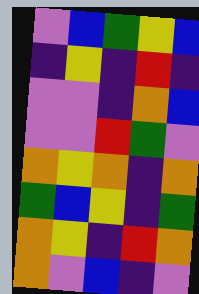[["violet", "blue", "green", "yellow", "blue"], ["indigo", "yellow", "indigo", "red", "indigo"], ["violet", "violet", "indigo", "orange", "blue"], ["violet", "violet", "red", "green", "violet"], ["orange", "yellow", "orange", "indigo", "orange"], ["green", "blue", "yellow", "indigo", "green"], ["orange", "yellow", "indigo", "red", "orange"], ["orange", "violet", "blue", "indigo", "violet"]]